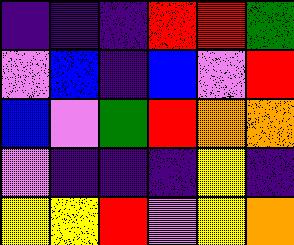[["indigo", "indigo", "indigo", "red", "red", "green"], ["violet", "blue", "indigo", "blue", "violet", "red"], ["blue", "violet", "green", "red", "orange", "orange"], ["violet", "indigo", "indigo", "indigo", "yellow", "indigo"], ["yellow", "yellow", "red", "violet", "yellow", "orange"]]